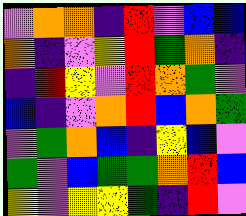[["violet", "orange", "orange", "indigo", "red", "violet", "blue", "blue"], ["orange", "indigo", "violet", "yellow", "red", "green", "orange", "indigo"], ["indigo", "red", "yellow", "violet", "red", "orange", "green", "violet"], ["blue", "indigo", "violet", "orange", "red", "blue", "orange", "green"], ["violet", "green", "orange", "blue", "indigo", "yellow", "blue", "violet"], ["green", "violet", "blue", "green", "green", "orange", "red", "blue"], ["yellow", "violet", "yellow", "yellow", "green", "indigo", "red", "violet"]]